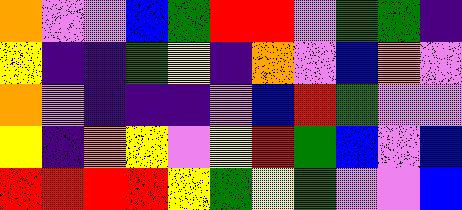[["orange", "violet", "violet", "blue", "green", "red", "red", "violet", "green", "green", "indigo"], ["yellow", "indigo", "indigo", "green", "yellow", "indigo", "orange", "violet", "blue", "orange", "violet"], ["orange", "violet", "indigo", "indigo", "indigo", "violet", "blue", "red", "green", "violet", "violet"], ["yellow", "indigo", "orange", "yellow", "violet", "yellow", "red", "green", "blue", "violet", "blue"], ["red", "red", "red", "red", "yellow", "green", "yellow", "green", "violet", "violet", "blue"]]